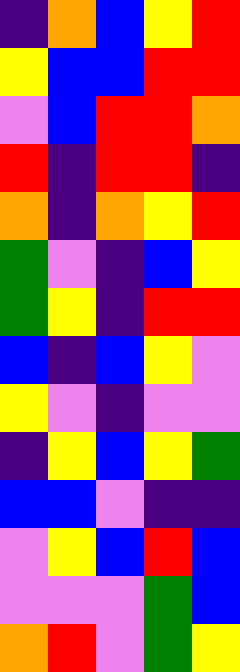[["indigo", "orange", "blue", "yellow", "red"], ["yellow", "blue", "blue", "red", "red"], ["violet", "blue", "red", "red", "orange"], ["red", "indigo", "red", "red", "indigo"], ["orange", "indigo", "orange", "yellow", "red"], ["green", "violet", "indigo", "blue", "yellow"], ["green", "yellow", "indigo", "red", "red"], ["blue", "indigo", "blue", "yellow", "violet"], ["yellow", "violet", "indigo", "violet", "violet"], ["indigo", "yellow", "blue", "yellow", "green"], ["blue", "blue", "violet", "indigo", "indigo"], ["violet", "yellow", "blue", "red", "blue"], ["violet", "violet", "violet", "green", "blue"], ["orange", "red", "violet", "green", "yellow"]]